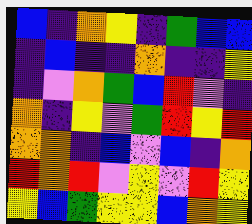[["blue", "indigo", "orange", "yellow", "indigo", "green", "blue", "blue"], ["indigo", "blue", "indigo", "indigo", "orange", "indigo", "indigo", "yellow"], ["indigo", "violet", "orange", "green", "blue", "red", "violet", "indigo"], ["orange", "indigo", "yellow", "violet", "green", "red", "yellow", "red"], ["orange", "orange", "indigo", "blue", "violet", "blue", "indigo", "orange"], ["red", "orange", "red", "violet", "yellow", "violet", "red", "yellow"], ["yellow", "blue", "green", "yellow", "yellow", "blue", "orange", "yellow"]]